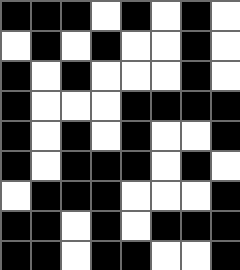[["black", "black", "black", "white", "black", "white", "black", "white"], ["white", "black", "white", "black", "white", "white", "black", "white"], ["black", "white", "black", "white", "white", "white", "black", "white"], ["black", "white", "white", "white", "black", "black", "black", "black"], ["black", "white", "black", "white", "black", "white", "white", "black"], ["black", "white", "black", "black", "black", "white", "black", "white"], ["white", "black", "black", "black", "white", "white", "white", "black"], ["black", "black", "white", "black", "white", "black", "black", "black"], ["black", "black", "white", "black", "black", "white", "white", "black"]]